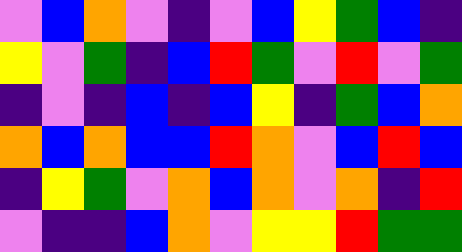[["violet", "blue", "orange", "violet", "indigo", "violet", "blue", "yellow", "green", "blue", "indigo"], ["yellow", "violet", "green", "indigo", "blue", "red", "green", "violet", "red", "violet", "green"], ["indigo", "violet", "indigo", "blue", "indigo", "blue", "yellow", "indigo", "green", "blue", "orange"], ["orange", "blue", "orange", "blue", "blue", "red", "orange", "violet", "blue", "red", "blue"], ["indigo", "yellow", "green", "violet", "orange", "blue", "orange", "violet", "orange", "indigo", "red"], ["violet", "indigo", "indigo", "blue", "orange", "violet", "yellow", "yellow", "red", "green", "green"]]